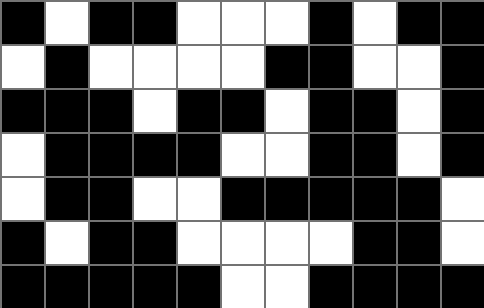[["black", "white", "black", "black", "white", "white", "white", "black", "white", "black", "black"], ["white", "black", "white", "white", "white", "white", "black", "black", "white", "white", "black"], ["black", "black", "black", "white", "black", "black", "white", "black", "black", "white", "black"], ["white", "black", "black", "black", "black", "white", "white", "black", "black", "white", "black"], ["white", "black", "black", "white", "white", "black", "black", "black", "black", "black", "white"], ["black", "white", "black", "black", "white", "white", "white", "white", "black", "black", "white"], ["black", "black", "black", "black", "black", "white", "white", "black", "black", "black", "black"]]